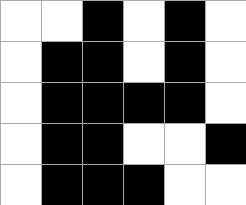[["white", "white", "black", "white", "black", "white"], ["white", "black", "black", "white", "black", "white"], ["white", "black", "black", "black", "black", "white"], ["white", "black", "black", "white", "white", "black"], ["white", "black", "black", "black", "white", "white"]]